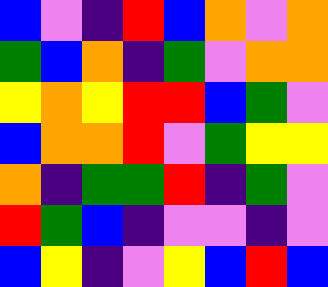[["blue", "violet", "indigo", "red", "blue", "orange", "violet", "orange"], ["green", "blue", "orange", "indigo", "green", "violet", "orange", "orange"], ["yellow", "orange", "yellow", "red", "red", "blue", "green", "violet"], ["blue", "orange", "orange", "red", "violet", "green", "yellow", "yellow"], ["orange", "indigo", "green", "green", "red", "indigo", "green", "violet"], ["red", "green", "blue", "indigo", "violet", "violet", "indigo", "violet"], ["blue", "yellow", "indigo", "violet", "yellow", "blue", "red", "blue"]]